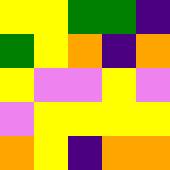[["yellow", "yellow", "green", "green", "indigo"], ["green", "yellow", "orange", "indigo", "orange"], ["yellow", "violet", "violet", "yellow", "violet"], ["violet", "yellow", "yellow", "yellow", "yellow"], ["orange", "yellow", "indigo", "orange", "orange"]]